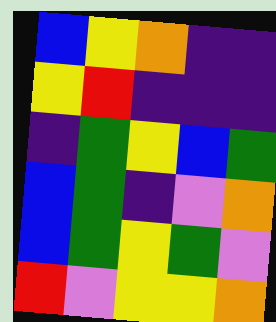[["blue", "yellow", "orange", "indigo", "indigo"], ["yellow", "red", "indigo", "indigo", "indigo"], ["indigo", "green", "yellow", "blue", "green"], ["blue", "green", "indigo", "violet", "orange"], ["blue", "green", "yellow", "green", "violet"], ["red", "violet", "yellow", "yellow", "orange"]]